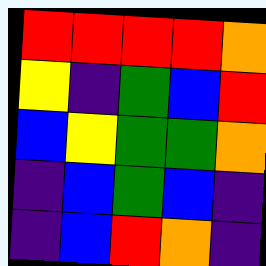[["red", "red", "red", "red", "orange"], ["yellow", "indigo", "green", "blue", "red"], ["blue", "yellow", "green", "green", "orange"], ["indigo", "blue", "green", "blue", "indigo"], ["indigo", "blue", "red", "orange", "indigo"]]